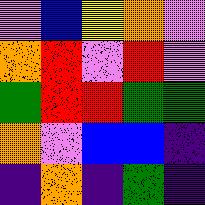[["violet", "blue", "yellow", "orange", "violet"], ["orange", "red", "violet", "red", "violet"], ["green", "red", "red", "green", "green"], ["orange", "violet", "blue", "blue", "indigo"], ["indigo", "orange", "indigo", "green", "indigo"]]